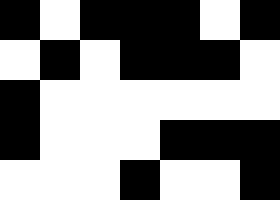[["black", "white", "black", "black", "black", "white", "black"], ["white", "black", "white", "black", "black", "black", "white"], ["black", "white", "white", "white", "white", "white", "white"], ["black", "white", "white", "white", "black", "black", "black"], ["white", "white", "white", "black", "white", "white", "black"]]